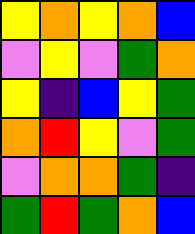[["yellow", "orange", "yellow", "orange", "blue"], ["violet", "yellow", "violet", "green", "orange"], ["yellow", "indigo", "blue", "yellow", "green"], ["orange", "red", "yellow", "violet", "green"], ["violet", "orange", "orange", "green", "indigo"], ["green", "red", "green", "orange", "blue"]]